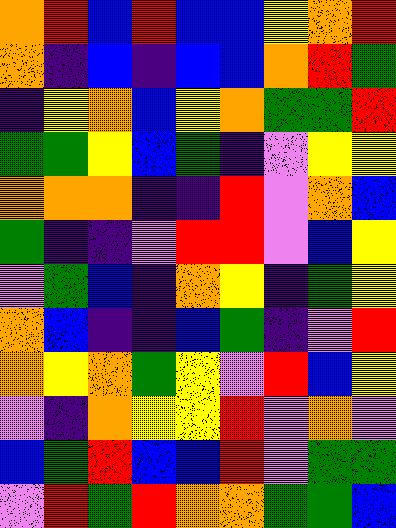[["orange", "red", "blue", "red", "blue", "blue", "yellow", "orange", "red"], ["orange", "indigo", "blue", "indigo", "blue", "blue", "orange", "red", "green"], ["indigo", "yellow", "orange", "blue", "yellow", "orange", "green", "green", "red"], ["green", "green", "yellow", "blue", "green", "indigo", "violet", "yellow", "yellow"], ["orange", "orange", "orange", "indigo", "indigo", "red", "violet", "orange", "blue"], ["green", "indigo", "indigo", "violet", "red", "red", "violet", "blue", "yellow"], ["violet", "green", "blue", "indigo", "orange", "yellow", "indigo", "green", "yellow"], ["orange", "blue", "indigo", "indigo", "blue", "green", "indigo", "violet", "red"], ["orange", "yellow", "orange", "green", "yellow", "violet", "red", "blue", "yellow"], ["violet", "indigo", "orange", "yellow", "yellow", "red", "violet", "orange", "violet"], ["blue", "green", "red", "blue", "blue", "red", "violet", "green", "green"], ["violet", "red", "green", "red", "orange", "orange", "green", "green", "blue"]]